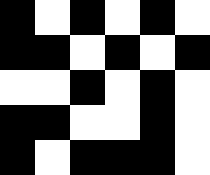[["black", "white", "black", "white", "black", "white"], ["black", "black", "white", "black", "white", "black"], ["white", "white", "black", "white", "black", "white"], ["black", "black", "white", "white", "black", "white"], ["black", "white", "black", "black", "black", "white"]]